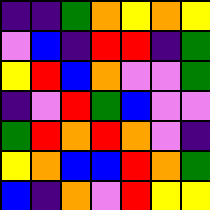[["indigo", "indigo", "green", "orange", "yellow", "orange", "yellow"], ["violet", "blue", "indigo", "red", "red", "indigo", "green"], ["yellow", "red", "blue", "orange", "violet", "violet", "green"], ["indigo", "violet", "red", "green", "blue", "violet", "violet"], ["green", "red", "orange", "red", "orange", "violet", "indigo"], ["yellow", "orange", "blue", "blue", "red", "orange", "green"], ["blue", "indigo", "orange", "violet", "red", "yellow", "yellow"]]